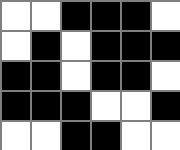[["white", "white", "black", "black", "black", "white"], ["white", "black", "white", "black", "black", "black"], ["black", "black", "white", "black", "black", "white"], ["black", "black", "black", "white", "white", "black"], ["white", "white", "black", "black", "white", "white"]]